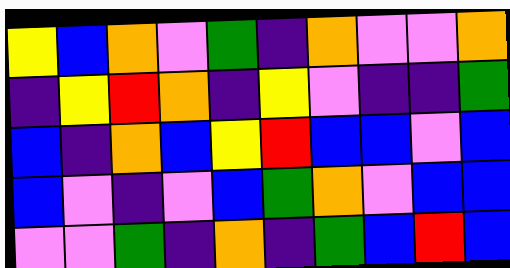[["yellow", "blue", "orange", "violet", "green", "indigo", "orange", "violet", "violet", "orange"], ["indigo", "yellow", "red", "orange", "indigo", "yellow", "violet", "indigo", "indigo", "green"], ["blue", "indigo", "orange", "blue", "yellow", "red", "blue", "blue", "violet", "blue"], ["blue", "violet", "indigo", "violet", "blue", "green", "orange", "violet", "blue", "blue"], ["violet", "violet", "green", "indigo", "orange", "indigo", "green", "blue", "red", "blue"]]